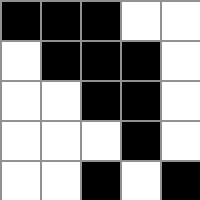[["black", "black", "black", "white", "white"], ["white", "black", "black", "black", "white"], ["white", "white", "black", "black", "white"], ["white", "white", "white", "black", "white"], ["white", "white", "black", "white", "black"]]